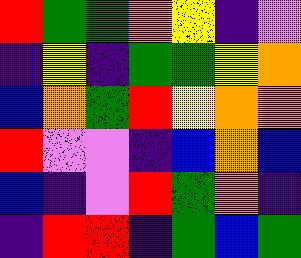[["red", "green", "green", "orange", "yellow", "indigo", "violet"], ["indigo", "yellow", "indigo", "green", "green", "yellow", "orange"], ["blue", "orange", "green", "red", "yellow", "orange", "orange"], ["red", "violet", "violet", "indigo", "blue", "orange", "blue"], ["blue", "indigo", "violet", "red", "green", "orange", "indigo"], ["indigo", "red", "red", "indigo", "green", "blue", "green"]]